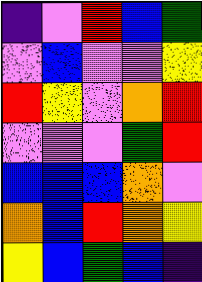[["indigo", "violet", "red", "blue", "green"], ["violet", "blue", "violet", "violet", "yellow"], ["red", "yellow", "violet", "orange", "red"], ["violet", "violet", "violet", "green", "red"], ["blue", "blue", "blue", "orange", "violet"], ["orange", "blue", "red", "orange", "yellow"], ["yellow", "blue", "green", "blue", "indigo"]]